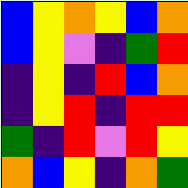[["blue", "yellow", "orange", "yellow", "blue", "orange"], ["blue", "yellow", "violet", "indigo", "green", "red"], ["indigo", "yellow", "indigo", "red", "blue", "orange"], ["indigo", "yellow", "red", "indigo", "red", "red"], ["green", "indigo", "red", "violet", "red", "yellow"], ["orange", "blue", "yellow", "indigo", "orange", "green"]]